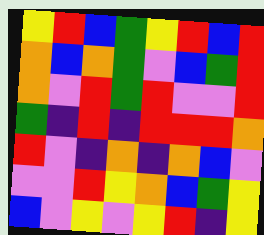[["yellow", "red", "blue", "green", "yellow", "red", "blue", "red"], ["orange", "blue", "orange", "green", "violet", "blue", "green", "red"], ["orange", "violet", "red", "green", "red", "violet", "violet", "red"], ["green", "indigo", "red", "indigo", "red", "red", "red", "orange"], ["red", "violet", "indigo", "orange", "indigo", "orange", "blue", "violet"], ["violet", "violet", "red", "yellow", "orange", "blue", "green", "yellow"], ["blue", "violet", "yellow", "violet", "yellow", "red", "indigo", "yellow"]]